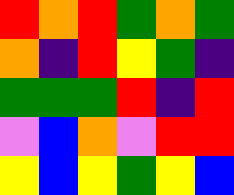[["red", "orange", "red", "green", "orange", "green"], ["orange", "indigo", "red", "yellow", "green", "indigo"], ["green", "green", "green", "red", "indigo", "red"], ["violet", "blue", "orange", "violet", "red", "red"], ["yellow", "blue", "yellow", "green", "yellow", "blue"]]